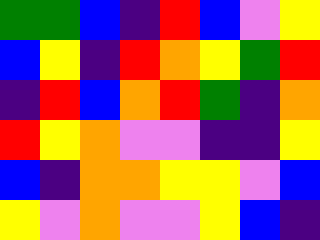[["green", "green", "blue", "indigo", "red", "blue", "violet", "yellow"], ["blue", "yellow", "indigo", "red", "orange", "yellow", "green", "red"], ["indigo", "red", "blue", "orange", "red", "green", "indigo", "orange"], ["red", "yellow", "orange", "violet", "violet", "indigo", "indigo", "yellow"], ["blue", "indigo", "orange", "orange", "yellow", "yellow", "violet", "blue"], ["yellow", "violet", "orange", "violet", "violet", "yellow", "blue", "indigo"]]